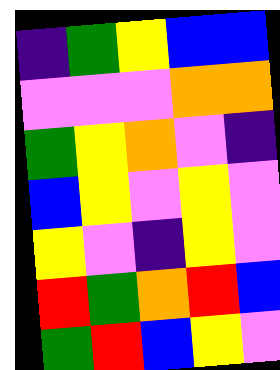[["indigo", "green", "yellow", "blue", "blue"], ["violet", "violet", "violet", "orange", "orange"], ["green", "yellow", "orange", "violet", "indigo"], ["blue", "yellow", "violet", "yellow", "violet"], ["yellow", "violet", "indigo", "yellow", "violet"], ["red", "green", "orange", "red", "blue"], ["green", "red", "blue", "yellow", "violet"]]